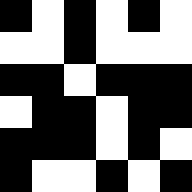[["black", "white", "black", "white", "black", "white"], ["white", "white", "black", "white", "white", "white"], ["black", "black", "white", "black", "black", "black"], ["white", "black", "black", "white", "black", "black"], ["black", "black", "black", "white", "black", "white"], ["black", "white", "white", "black", "white", "black"]]